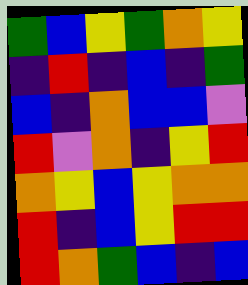[["green", "blue", "yellow", "green", "orange", "yellow"], ["indigo", "red", "indigo", "blue", "indigo", "green"], ["blue", "indigo", "orange", "blue", "blue", "violet"], ["red", "violet", "orange", "indigo", "yellow", "red"], ["orange", "yellow", "blue", "yellow", "orange", "orange"], ["red", "indigo", "blue", "yellow", "red", "red"], ["red", "orange", "green", "blue", "indigo", "blue"]]